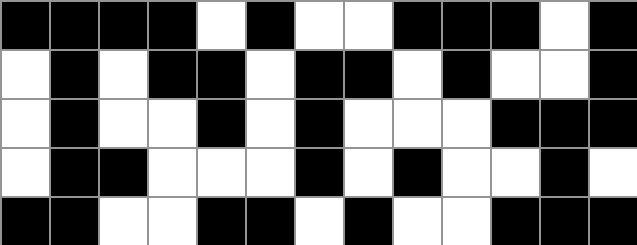[["black", "black", "black", "black", "white", "black", "white", "white", "black", "black", "black", "white", "black"], ["white", "black", "white", "black", "black", "white", "black", "black", "white", "black", "white", "white", "black"], ["white", "black", "white", "white", "black", "white", "black", "white", "white", "white", "black", "black", "black"], ["white", "black", "black", "white", "white", "white", "black", "white", "black", "white", "white", "black", "white"], ["black", "black", "white", "white", "black", "black", "white", "black", "white", "white", "black", "black", "black"]]